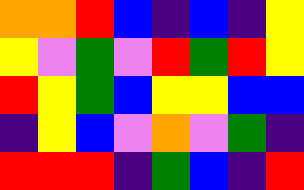[["orange", "orange", "red", "blue", "indigo", "blue", "indigo", "yellow"], ["yellow", "violet", "green", "violet", "red", "green", "red", "yellow"], ["red", "yellow", "green", "blue", "yellow", "yellow", "blue", "blue"], ["indigo", "yellow", "blue", "violet", "orange", "violet", "green", "indigo"], ["red", "red", "red", "indigo", "green", "blue", "indigo", "red"]]